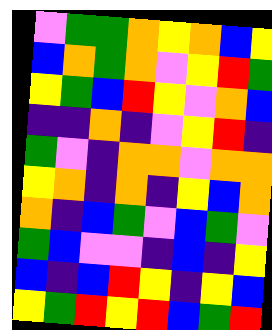[["violet", "green", "green", "orange", "yellow", "orange", "blue", "yellow"], ["blue", "orange", "green", "orange", "violet", "yellow", "red", "green"], ["yellow", "green", "blue", "red", "yellow", "violet", "orange", "blue"], ["indigo", "indigo", "orange", "indigo", "violet", "yellow", "red", "indigo"], ["green", "violet", "indigo", "orange", "orange", "violet", "orange", "orange"], ["yellow", "orange", "indigo", "orange", "indigo", "yellow", "blue", "orange"], ["orange", "indigo", "blue", "green", "violet", "blue", "green", "violet"], ["green", "blue", "violet", "violet", "indigo", "blue", "indigo", "yellow"], ["blue", "indigo", "blue", "red", "yellow", "indigo", "yellow", "blue"], ["yellow", "green", "red", "yellow", "red", "blue", "green", "red"]]